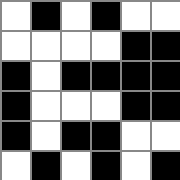[["white", "black", "white", "black", "white", "white"], ["white", "white", "white", "white", "black", "black"], ["black", "white", "black", "black", "black", "black"], ["black", "white", "white", "white", "black", "black"], ["black", "white", "black", "black", "white", "white"], ["white", "black", "white", "black", "white", "black"]]